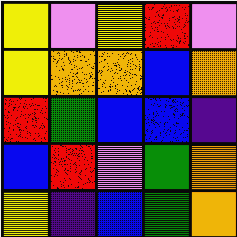[["yellow", "violet", "yellow", "red", "violet"], ["yellow", "orange", "orange", "blue", "orange"], ["red", "green", "blue", "blue", "indigo"], ["blue", "red", "violet", "green", "orange"], ["yellow", "indigo", "blue", "green", "orange"]]